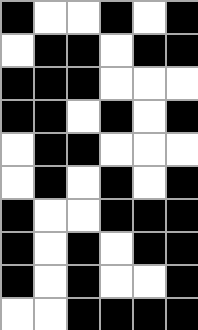[["black", "white", "white", "black", "white", "black"], ["white", "black", "black", "white", "black", "black"], ["black", "black", "black", "white", "white", "white"], ["black", "black", "white", "black", "white", "black"], ["white", "black", "black", "white", "white", "white"], ["white", "black", "white", "black", "white", "black"], ["black", "white", "white", "black", "black", "black"], ["black", "white", "black", "white", "black", "black"], ["black", "white", "black", "white", "white", "black"], ["white", "white", "black", "black", "black", "black"]]